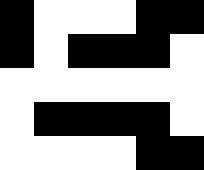[["black", "white", "white", "white", "black", "black"], ["black", "white", "black", "black", "black", "white"], ["white", "white", "white", "white", "white", "white"], ["white", "black", "black", "black", "black", "white"], ["white", "white", "white", "white", "black", "black"]]